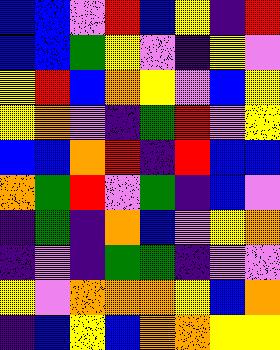[["blue", "blue", "violet", "red", "blue", "yellow", "indigo", "red"], ["blue", "blue", "green", "yellow", "violet", "indigo", "yellow", "violet"], ["yellow", "red", "blue", "orange", "yellow", "violet", "blue", "yellow"], ["yellow", "orange", "violet", "indigo", "green", "red", "violet", "yellow"], ["blue", "blue", "orange", "red", "indigo", "red", "blue", "blue"], ["orange", "green", "red", "violet", "green", "indigo", "blue", "violet"], ["indigo", "green", "indigo", "orange", "blue", "violet", "yellow", "orange"], ["indigo", "violet", "indigo", "green", "green", "indigo", "violet", "violet"], ["yellow", "violet", "orange", "orange", "orange", "yellow", "blue", "orange"], ["indigo", "blue", "yellow", "blue", "orange", "orange", "yellow", "yellow"]]